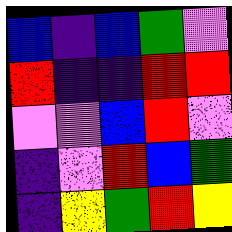[["blue", "indigo", "blue", "green", "violet"], ["red", "indigo", "indigo", "red", "red"], ["violet", "violet", "blue", "red", "violet"], ["indigo", "violet", "red", "blue", "green"], ["indigo", "yellow", "green", "red", "yellow"]]